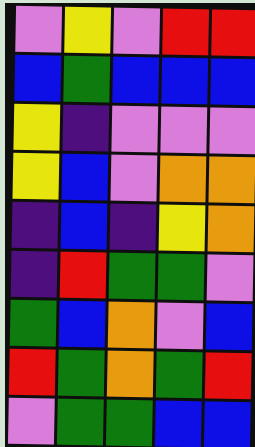[["violet", "yellow", "violet", "red", "red"], ["blue", "green", "blue", "blue", "blue"], ["yellow", "indigo", "violet", "violet", "violet"], ["yellow", "blue", "violet", "orange", "orange"], ["indigo", "blue", "indigo", "yellow", "orange"], ["indigo", "red", "green", "green", "violet"], ["green", "blue", "orange", "violet", "blue"], ["red", "green", "orange", "green", "red"], ["violet", "green", "green", "blue", "blue"]]